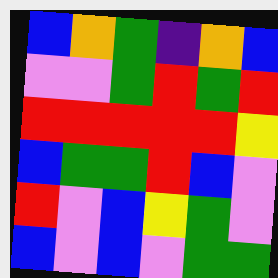[["blue", "orange", "green", "indigo", "orange", "blue"], ["violet", "violet", "green", "red", "green", "red"], ["red", "red", "red", "red", "red", "yellow"], ["blue", "green", "green", "red", "blue", "violet"], ["red", "violet", "blue", "yellow", "green", "violet"], ["blue", "violet", "blue", "violet", "green", "green"]]